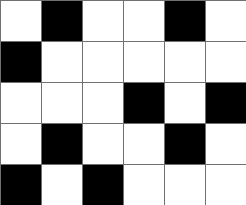[["white", "black", "white", "white", "black", "white"], ["black", "white", "white", "white", "white", "white"], ["white", "white", "white", "black", "white", "black"], ["white", "black", "white", "white", "black", "white"], ["black", "white", "black", "white", "white", "white"]]